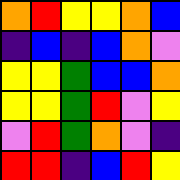[["orange", "red", "yellow", "yellow", "orange", "blue"], ["indigo", "blue", "indigo", "blue", "orange", "violet"], ["yellow", "yellow", "green", "blue", "blue", "orange"], ["yellow", "yellow", "green", "red", "violet", "yellow"], ["violet", "red", "green", "orange", "violet", "indigo"], ["red", "red", "indigo", "blue", "red", "yellow"]]